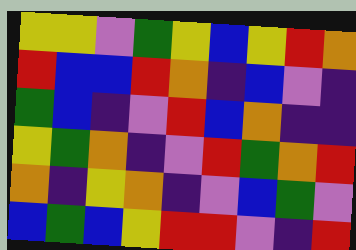[["yellow", "yellow", "violet", "green", "yellow", "blue", "yellow", "red", "orange"], ["red", "blue", "blue", "red", "orange", "indigo", "blue", "violet", "indigo"], ["green", "blue", "indigo", "violet", "red", "blue", "orange", "indigo", "indigo"], ["yellow", "green", "orange", "indigo", "violet", "red", "green", "orange", "red"], ["orange", "indigo", "yellow", "orange", "indigo", "violet", "blue", "green", "violet"], ["blue", "green", "blue", "yellow", "red", "red", "violet", "indigo", "red"]]